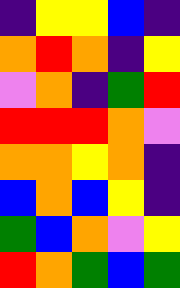[["indigo", "yellow", "yellow", "blue", "indigo"], ["orange", "red", "orange", "indigo", "yellow"], ["violet", "orange", "indigo", "green", "red"], ["red", "red", "red", "orange", "violet"], ["orange", "orange", "yellow", "orange", "indigo"], ["blue", "orange", "blue", "yellow", "indigo"], ["green", "blue", "orange", "violet", "yellow"], ["red", "orange", "green", "blue", "green"]]